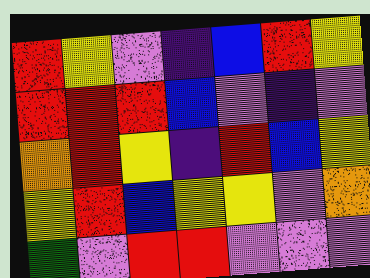[["red", "yellow", "violet", "indigo", "blue", "red", "yellow"], ["red", "red", "red", "blue", "violet", "indigo", "violet"], ["orange", "red", "yellow", "indigo", "red", "blue", "yellow"], ["yellow", "red", "blue", "yellow", "yellow", "violet", "orange"], ["green", "violet", "red", "red", "violet", "violet", "violet"]]